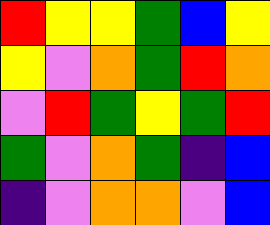[["red", "yellow", "yellow", "green", "blue", "yellow"], ["yellow", "violet", "orange", "green", "red", "orange"], ["violet", "red", "green", "yellow", "green", "red"], ["green", "violet", "orange", "green", "indigo", "blue"], ["indigo", "violet", "orange", "orange", "violet", "blue"]]